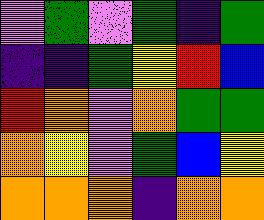[["violet", "green", "violet", "green", "indigo", "green"], ["indigo", "indigo", "green", "yellow", "red", "blue"], ["red", "orange", "violet", "orange", "green", "green"], ["orange", "yellow", "violet", "green", "blue", "yellow"], ["orange", "orange", "orange", "indigo", "orange", "orange"]]